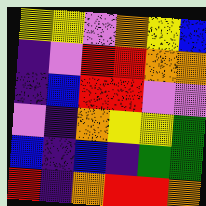[["yellow", "yellow", "violet", "orange", "yellow", "blue"], ["indigo", "violet", "red", "red", "orange", "orange"], ["indigo", "blue", "red", "red", "violet", "violet"], ["violet", "indigo", "orange", "yellow", "yellow", "green"], ["blue", "indigo", "blue", "indigo", "green", "green"], ["red", "indigo", "orange", "red", "red", "orange"]]